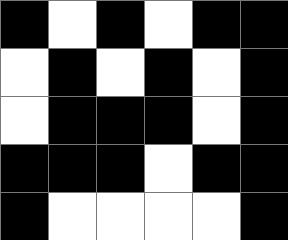[["black", "white", "black", "white", "black", "black"], ["white", "black", "white", "black", "white", "black"], ["white", "black", "black", "black", "white", "black"], ["black", "black", "black", "white", "black", "black"], ["black", "white", "white", "white", "white", "black"]]